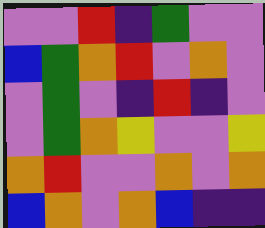[["violet", "violet", "red", "indigo", "green", "violet", "violet"], ["blue", "green", "orange", "red", "violet", "orange", "violet"], ["violet", "green", "violet", "indigo", "red", "indigo", "violet"], ["violet", "green", "orange", "yellow", "violet", "violet", "yellow"], ["orange", "red", "violet", "violet", "orange", "violet", "orange"], ["blue", "orange", "violet", "orange", "blue", "indigo", "indigo"]]